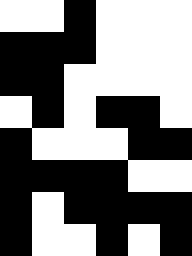[["white", "white", "black", "white", "white", "white"], ["black", "black", "black", "white", "white", "white"], ["black", "black", "white", "white", "white", "white"], ["white", "black", "white", "black", "black", "white"], ["black", "white", "white", "white", "black", "black"], ["black", "black", "black", "black", "white", "white"], ["black", "white", "black", "black", "black", "black"], ["black", "white", "white", "black", "white", "black"]]